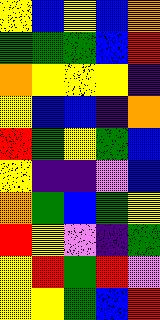[["yellow", "blue", "yellow", "blue", "orange"], ["green", "green", "green", "blue", "red"], ["orange", "yellow", "yellow", "yellow", "indigo"], ["yellow", "blue", "blue", "indigo", "orange"], ["red", "green", "yellow", "green", "blue"], ["yellow", "indigo", "indigo", "violet", "blue"], ["orange", "green", "blue", "green", "yellow"], ["red", "yellow", "violet", "indigo", "green"], ["yellow", "red", "green", "red", "violet"], ["yellow", "yellow", "green", "blue", "red"]]